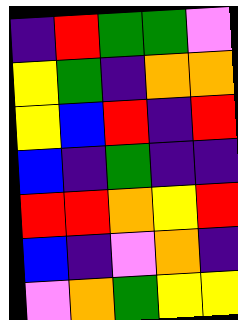[["indigo", "red", "green", "green", "violet"], ["yellow", "green", "indigo", "orange", "orange"], ["yellow", "blue", "red", "indigo", "red"], ["blue", "indigo", "green", "indigo", "indigo"], ["red", "red", "orange", "yellow", "red"], ["blue", "indigo", "violet", "orange", "indigo"], ["violet", "orange", "green", "yellow", "yellow"]]